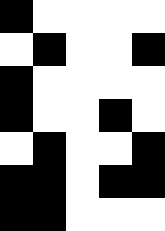[["black", "white", "white", "white", "white"], ["white", "black", "white", "white", "black"], ["black", "white", "white", "white", "white"], ["black", "white", "white", "black", "white"], ["white", "black", "white", "white", "black"], ["black", "black", "white", "black", "black"], ["black", "black", "white", "white", "white"]]